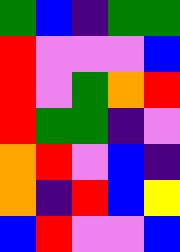[["green", "blue", "indigo", "green", "green"], ["red", "violet", "violet", "violet", "blue"], ["red", "violet", "green", "orange", "red"], ["red", "green", "green", "indigo", "violet"], ["orange", "red", "violet", "blue", "indigo"], ["orange", "indigo", "red", "blue", "yellow"], ["blue", "red", "violet", "violet", "blue"]]